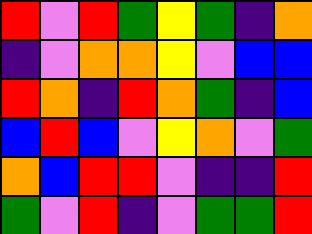[["red", "violet", "red", "green", "yellow", "green", "indigo", "orange"], ["indigo", "violet", "orange", "orange", "yellow", "violet", "blue", "blue"], ["red", "orange", "indigo", "red", "orange", "green", "indigo", "blue"], ["blue", "red", "blue", "violet", "yellow", "orange", "violet", "green"], ["orange", "blue", "red", "red", "violet", "indigo", "indigo", "red"], ["green", "violet", "red", "indigo", "violet", "green", "green", "red"]]